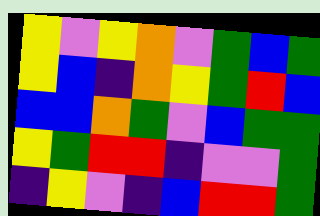[["yellow", "violet", "yellow", "orange", "violet", "green", "blue", "green"], ["yellow", "blue", "indigo", "orange", "yellow", "green", "red", "blue"], ["blue", "blue", "orange", "green", "violet", "blue", "green", "green"], ["yellow", "green", "red", "red", "indigo", "violet", "violet", "green"], ["indigo", "yellow", "violet", "indigo", "blue", "red", "red", "green"]]